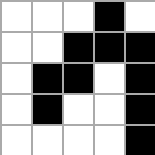[["white", "white", "white", "black", "white"], ["white", "white", "black", "black", "black"], ["white", "black", "black", "white", "black"], ["white", "black", "white", "white", "black"], ["white", "white", "white", "white", "black"]]